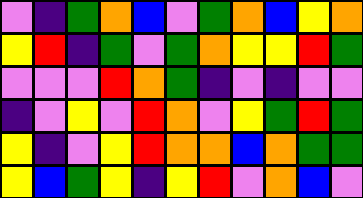[["violet", "indigo", "green", "orange", "blue", "violet", "green", "orange", "blue", "yellow", "orange"], ["yellow", "red", "indigo", "green", "violet", "green", "orange", "yellow", "yellow", "red", "green"], ["violet", "violet", "violet", "red", "orange", "green", "indigo", "violet", "indigo", "violet", "violet"], ["indigo", "violet", "yellow", "violet", "red", "orange", "violet", "yellow", "green", "red", "green"], ["yellow", "indigo", "violet", "yellow", "red", "orange", "orange", "blue", "orange", "green", "green"], ["yellow", "blue", "green", "yellow", "indigo", "yellow", "red", "violet", "orange", "blue", "violet"]]